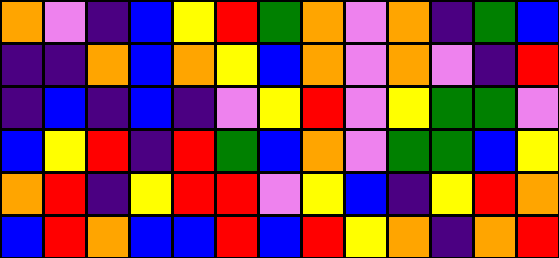[["orange", "violet", "indigo", "blue", "yellow", "red", "green", "orange", "violet", "orange", "indigo", "green", "blue"], ["indigo", "indigo", "orange", "blue", "orange", "yellow", "blue", "orange", "violet", "orange", "violet", "indigo", "red"], ["indigo", "blue", "indigo", "blue", "indigo", "violet", "yellow", "red", "violet", "yellow", "green", "green", "violet"], ["blue", "yellow", "red", "indigo", "red", "green", "blue", "orange", "violet", "green", "green", "blue", "yellow"], ["orange", "red", "indigo", "yellow", "red", "red", "violet", "yellow", "blue", "indigo", "yellow", "red", "orange"], ["blue", "red", "orange", "blue", "blue", "red", "blue", "red", "yellow", "orange", "indigo", "orange", "red"]]